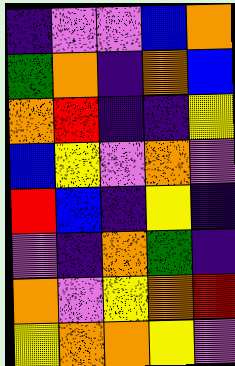[["indigo", "violet", "violet", "blue", "orange"], ["green", "orange", "indigo", "orange", "blue"], ["orange", "red", "indigo", "indigo", "yellow"], ["blue", "yellow", "violet", "orange", "violet"], ["red", "blue", "indigo", "yellow", "indigo"], ["violet", "indigo", "orange", "green", "indigo"], ["orange", "violet", "yellow", "orange", "red"], ["yellow", "orange", "orange", "yellow", "violet"]]